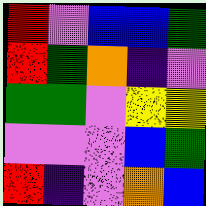[["red", "violet", "blue", "blue", "green"], ["red", "green", "orange", "indigo", "violet"], ["green", "green", "violet", "yellow", "yellow"], ["violet", "violet", "violet", "blue", "green"], ["red", "indigo", "violet", "orange", "blue"]]